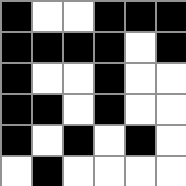[["black", "white", "white", "black", "black", "black"], ["black", "black", "black", "black", "white", "black"], ["black", "white", "white", "black", "white", "white"], ["black", "black", "white", "black", "white", "white"], ["black", "white", "black", "white", "black", "white"], ["white", "black", "white", "white", "white", "white"]]